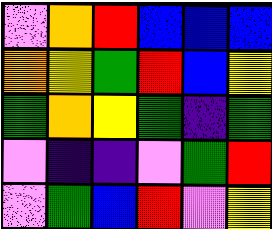[["violet", "orange", "red", "blue", "blue", "blue"], ["orange", "yellow", "green", "red", "blue", "yellow"], ["green", "orange", "yellow", "green", "indigo", "green"], ["violet", "indigo", "indigo", "violet", "green", "red"], ["violet", "green", "blue", "red", "violet", "yellow"]]